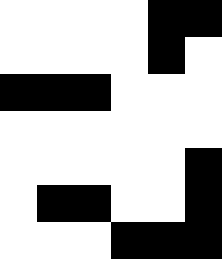[["white", "white", "white", "white", "black", "black"], ["white", "white", "white", "white", "black", "white"], ["black", "black", "black", "white", "white", "white"], ["white", "white", "white", "white", "white", "white"], ["white", "white", "white", "white", "white", "black"], ["white", "black", "black", "white", "white", "black"], ["white", "white", "white", "black", "black", "black"]]